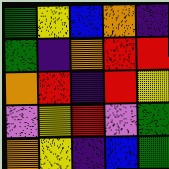[["green", "yellow", "blue", "orange", "indigo"], ["green", "indigo", "orange", "red", "red"], ["orange", "red", "indigo", "red", "yellow"], ["violet", "yellow", "red", "violet", "green"], ["orange", "yellow", "indigo", "blue", "green"]]